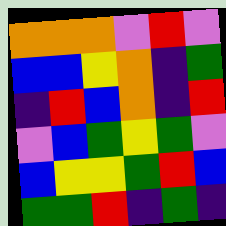[["orange", "orange", "orange", "violet", "red", "violet"], ["blue", "blue", "yellow", "orange", "indigo", "green"], ["indigo", "red", "blue", "orange", "indigo", "red"], ["violet", "blue", "green", "yellow", "green", "violet"], ["blue", "yellow", "yellow", "green", "red", "blue"], ["green", "green", "red", "indigo", "green", "indigo"]]